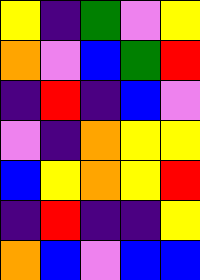[["yellow", "indigo", "green", "violet", "yellow"], ["orange", "violet", "blue", "green", "red"], ["indigo", "red", "indigo", "blue", "violet"], ["violet", "indigo", "orange", "yellow", "yellow"], ["blue", "yellow", "orange", "yellow", "red"], ["indigo", "red", "indigo", "indigo", "yellow"], ["orange", "blue", "violet", "blue", "blue"]]